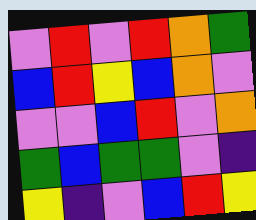[["violet", "red", "violet", "red", "orange", "green"], ["blue", "red", "yellow", "blue", "orange", "violet"], ["violet", "violet", "blue", "red", "violet", "orange"], ["green", "blue", "green", "green", "violet", "indigo"], ["yellow", "indigo", "violet", "blue", "red", "yellow"]]